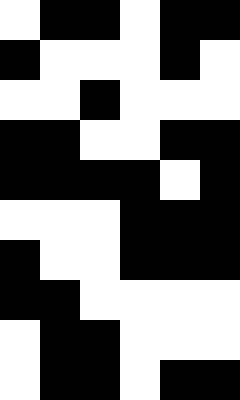[["white", "black", "black", "white", "black", "black"], ["black", "white", "white", "white", "black", "white"], ["white", "white", "black", "white", "white", "white"], ["black", "black", "white", "white", "black", "black"], ["black", "black", "black", "black", "white", "black"], ["white", "white", "white", "black", "black", "black"], ["black", "white", "white", "black", "black", "black"], ["black", "black", "white", "white", "white", "white"], ["white", "black", "black", "white", "white", "white"], ["white", "black", "black", "white", "black", "black"]]